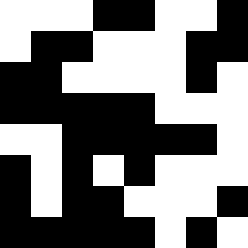[["white", "white", "white", "black", "black", "white", "white", "black"], ["white", "black", "black", "white", "white", "white", "black", "black"], ["black", "black", "white", "white", "white", "white", "black", "white"], ["black", "black", "black", "black", "black", "white", "white", "white"], ["white", "white", "black", "black", "black", "black", "black", "white"], ["black", "white", "black", "white", "black", "white", "white", "white"], ["black", "white", "black", "black", "white", "white", "white", "black"], ["black", "black", "black", "black", "black", "white", "black", "white"]]